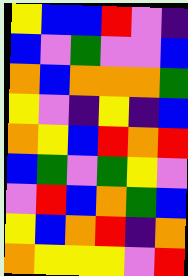[["yellow", "blue", "blue", "red", "violet", "indigo"], ["blue", "violet", "green", "violet", "violet", "blue"], ["orange", "blue", "orange", "orange", "orange", "green"], ["yellow", "violet", "indigo", "yellow", "indigo", "blue"], ["orange", "yellow", "blue", "red", "orange", "red"], ["blue", "green", "violet", "green", "yellow", "violet"], ["violet", "red", "blue", "orange", "green", "blue"], ["yellow", "blue", "orange", "red", "indigo", "orange"], ["orange", "yellow", "yellow", "yellow", "violet", "red"]]